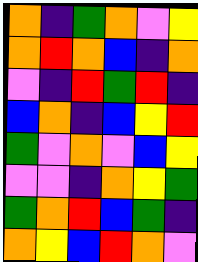[["orange", "indigo", "green", "orange", "violet", "yellow"], ["orange", "red", "orange", "blue", "indigo", "orange"], ["violet", "indigo", "red", "green", "red", "indigo"], ["blue", "orange", "indigo", "blue", "yellow", "red"], ["green", "violet", "orange", "violet", "blue", "yellow"], ["violet", "violet", "indigo", "orange", "yellow", "green"], ["green", "orange", "red", "blue", "green", "indigo"], ["orange", "yellow", "blue", "red", "orange", "violet"]]